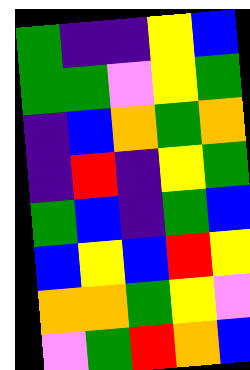[["green", "indigo", "indigo", "yellow", "blue"], ["green", "green", "violet", "yellow", "green"], ["indigo", "blue", "orange", "green", "orange"], ["indigo", "red", "indigo", "yellow", "green"], ["green", "blue", "indigo", "green", "blue"], ["blue", "yellow", "blue", "red", "yellow"], ["orange", "orange", "green", "yellow", "violet"], ["violet", "green", "red", "orange", "blue"]]